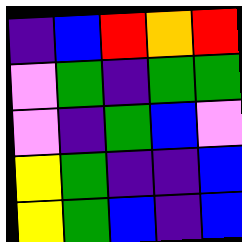[["indigo", "blue", "red", "orange", "red"], ["violet", "green", "indigo", "green", "green"], ["violet", "indigo", "green", "blue", "violet"], ["yellow", "green", "indigo", "indigo", "blue"], ["yellow", "green", "blue", "indigo", "blue"]]